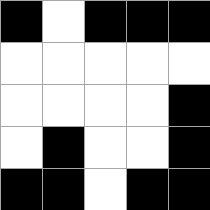[["black", "white", "black", "black", "black"], ["white", "white", "white", "white", "white"], ["white", "white", "white", "white", "black"], ["white", "black", "white", "white", "black"], ["black", "black", "white", "black", "black"]]